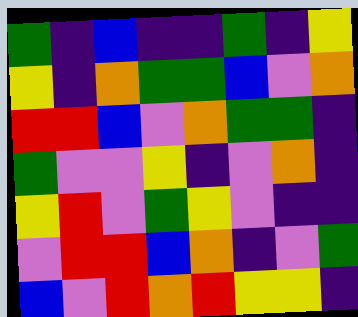[["green", "indigo", "blue", "indigo", "indigo", "green", "indigo", "yellow"], ["yellow", "indigo", "orange", "green", "green", "blue", "violet", "orange"], ["red", "red", "blue", "violet", "orange", "green", "green", "indigo"], ["green", "violet", "violet", "yellow", "indigo", "violet", "orange", "indigo"], ["yellow", "red", "violet", "green", "yellow", "violet", "indigo", "indigo"], ["violet", "red", "red", "blue", "orange", "indigo", "violet", "green"], ["blue", "violet", "red", "orange", "red", "yellow", "yellow", "indigo"]]